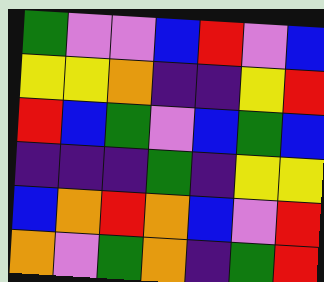[["green", "violet", "violet", "blue", "red", "violet", "blue"], ["yellow", "yellow", "orange", "indigo", "indigo", "yellow", "red"], ["red", "blue", "green", "violet", "blue", "green", "blue"], ["indigo", "indigo", "indigo", "green", "indigo", "yellow", "yellow"], ["blue", "orange", "red", "orange", "blue", "violet", "red"], ["orange", "violet", "green", "orange", "indigo", "green", "red"]]